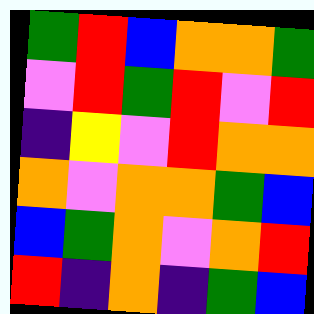[["green", "red", "blue", "orange", "orange", "green"], ["violet", "red", "green", "red", "violet", "red"], ["indigo", "yellow", "violet", "red", "orange", "orange"], ["orange", "violet", "orange", "orange", "green", "blue"], ["blue", "green", "orange", "violet", "orange", "red"], ["red", "indigo", "orange", "indigo", "green", "blue"]]